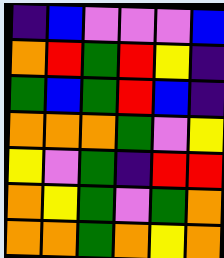[["indigo", "blue", "violet", "violet", "violet", "blue"], ["orange", "red", "green", "red", "yellow", "indigo"], ["green", "blue", "green", "red", "blue", "indigo"], ["orange", "orange", "orange", "green", "violet", "yellow"], ["yellow", "violet", "green", "indigo", "red", "red"], ["orange", "yellow", "green", "violet", "green", "orange"], ["orange", "orange", "green", "orange", "yellow", "orange"]]